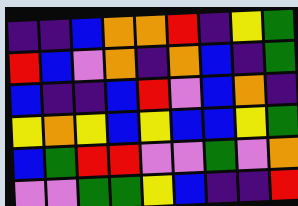[["indigo", "indigo", "blue", "orange", "orange", "red", "indigo", "yellow", "green"], ["red", "blue", "violet", "orange", "indigo", "orange", "blue", "indigo", "green"], ["blue", "indigo", "indigo", "blue", "red", "violet", "blue", "orange", "indigo"], ["yellow", "orange", "yellow", "blue", "yellow", "blue", "blue", "yellow", "green"], ["blue", "green", "red", "red", "violet", "violet", "green", "violet", "orange"], ["violet", "violet", "green", "green", "yellow", "blue", "indigo", "indigo", "red"]]